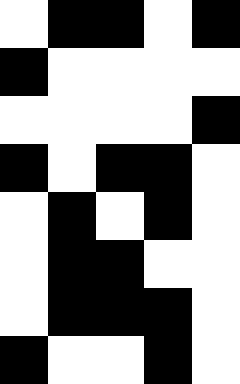[["white", "black", "black", "white", "black"], ["black", "white", "white", "white", "white"], ["white", "white", "white", "white", "black"], ["black", "white", "black", "black", "white"], ["white", "black", "white", "black", "white"], ["white", "black", "black", "white", "white"], ["white", "black", "black", "black", "white"], ["black", "white", "white", "black", "white"]]